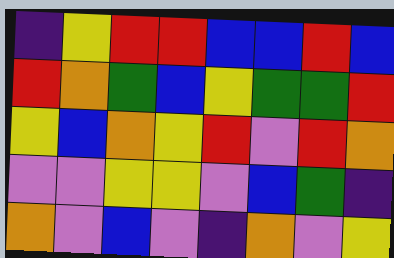[["indigo", "yellow", "red", "red", "blue", "blue", "red", "blue"], ["red", "orange", "green", "blue", "yellow", "green", "green", "red"], ["yellow", "blue", "orange", "yellow", "red", "violet", "red", "orange"], ["violet", "violet", "yellow", "yellow", "violet", "blue", "green", "indigo"], ["orange", "violet", "blue", "violet", "indigo", "orange", "violet", "yellow"]]